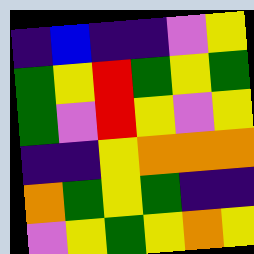[["indigo", "blue", "indigo", "indigo", "violet", "yellow"], ["green", "yellow", "red", "green", "yellow", "green"], ["green", "violet", "red", "yellow", "violet", "yellow"], ["indigo", "indigo", "yellow", "orange", "orange", "orange"], ["orange", "green", "yellow", "green", "indigo", "indigo"], ["violet", "yellow", "green", "yellow", "orange", "yellow"]]